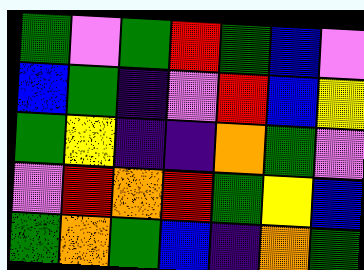[["green", "violet", "green", "red", "green", "blue", "violet"], ["blue", "green", "indigo", "violet", "red", "blue", "yellow"], ["green", "yellow", "indigo", "indigo", "orange", "green", "violet"], ["violet", "red", "orange", "red", "green", "yellow", "blue"], ["green", "orange", "green", "blue", "indigo", "orange", "green"]]